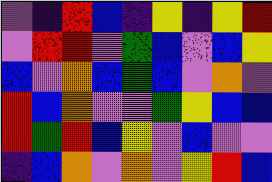[["violet", "indigo", "red", "blue", "indigo", "yellow", "indigo", "yellow", "red"], ["violet", "red", "red", "violet", "green", "blue", "violet", "blue", "yellow"], ["blue", "violet", "orange", "blue", "green", "blue", "violet", "orange", "violet"], ["red", "blue", "orange", "violet", "violet", "green", "yellow", "blue", "blue"], ["red", "green", "red", "blue", "yellow", "violet", "blue", "violet", "violet"], ["indigo", "blue", "orange", "violet", "orange", "violet", "yellow", "red", "blue"]]